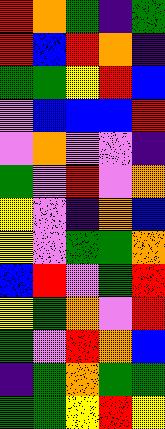[["red", "orange", "green", "indigo", "green"], ["red", "blue", "red", "orange", "indigo"], ["green", "green", "yellow", "red", "blue"], ["violet", "blue", "blue", "blue", "red"], ["violet", "orange", "violet", "violet", "indigo"], ["green", "violet", "red", "violet", "orange"], ["yellow", "violet", "indigo", "orange", "blue"], ["yellow", "violet", "green", "green", "orange"], ["blue", "red", "violet", "green", "red"], ["yellow", "green", "orange", "violet", "red"], ["green", "violet", "red", "orange", "blue"], ["indigo", "green", "orange", "green", "green"], ["green", "green", "yellow", "red", "yellow"]]